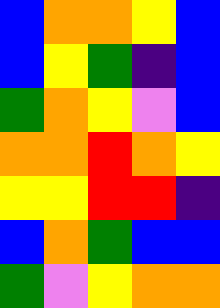[["blue", "orange", "orange", "yellow", "blue"], ["blue", "yellow", "green", "indigo", "blue"], ["green", "orange", "yellow", "violet", "blue"], ["orange", "orange", "red", "orange", "yellow"], ["yellow", "yellow", "red", "red", "indigo"], ["blue", "orange", "green", "blue", "blue"], ["green", "violet", "yellow", "orange", "orange"]]